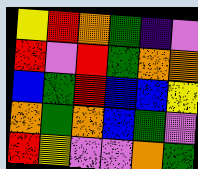[["yellow", "red", "orange", "green", "indigo", "violet"], ["red", "violet", "red", "green", "orange", "orange"], ["blue", "green", "red", "blue", "blue", "yellow"], ["orange", "green", "orange", "blue", "green", "violet"], ["red", "yellow", "violet", "violet", "orange", "green"]]